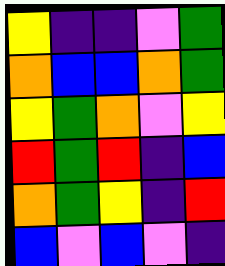[["yellow", "indigo", "indigo", "violet", "green"], ["orange", "blue", "blue", "orange", "green"], ["yellow", "green", "orange", "violet", "yellow"], ["red", "green", "red", "indigo", "blue"], ["orange", "green", "yellow", "indigo", "red"], ["blue", "violet", "blue", "violet", "indigo"]]